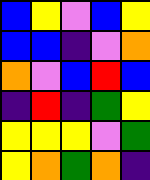[["blue", "yellow", "violet", "blue", "yellow"], ["blue", "blue", "indigo", "violet", "orange"], ["orange", "violet", "blue", "red", "blue"], ["indigo", "red", "indigo", "green", "yellow"], ["yellow", "yellow", "yellow", "violet", "green"], ["yellow", "orange", "green", "orange", "indigo"]]